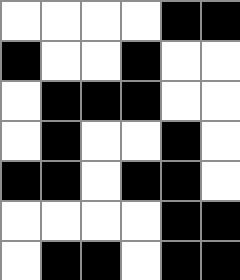[["white", "white", "white", "white", "black", "black"], ["black", "white", "white", "black", "white", "white"], ["white", "black", "black", "black", "white", "white"], ["white", "black", "white", "white", "black", "white"], ["black", "black", "white", "black", "black", "white"], ["white", "white", "white", "white", "black", "black"], ["white", "black", "black", "white", "black", "black"]]